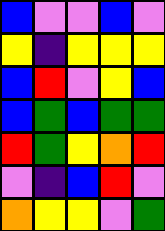[["blue", "violet", "violet", "blue", "violet"], ["yellow", "indigo", "yellow", "yellow", "yellow"], ["blue", "red", "violet", "yellow", "blue"], ["blue", "green", "blue", "green", "green"], ["red", "green", "yellow", "orange", "red"], ["violet", "indigo", "blue", "red", "violet"], ["orange", "yellow", "yellow", "violet", "green"]]